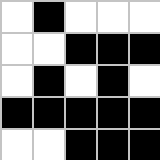[["white", "black", "white", "white", "white"], ["white", "white", "black", "black", "black"], ["white", "black", "white", "black", "white"], ["black", "black", "black", "black", "black"], ["white", "white", "black", "black", "black"]]